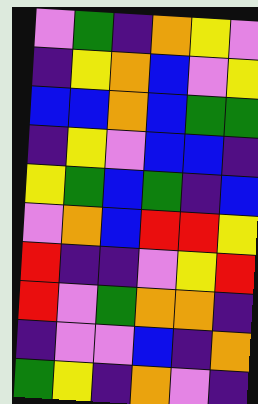[["violet", "green", "indigo", "orange", "yellow", "violet"], ["indigo", "yellow", "orange", "blue", "violet", "yellow"], ["blue", "blue", "orange", "blue", "green", "green"], ["indigo", "yellow", "violet", "blue", "blue", "indigo"], ["yellow", "green", "blue", "green", "indigo", "blue"], ["violet", "orange", "blue", "red", "red", "yellow"], ["red", "indigo", "indigo", "violet", "yellow", "red"], ["red", "violet", "green", "orange", "orange", "indigo"], ["indigo", "violet", "violet", "blue", "indigo", "orange"], ["green", "yellow", "indigo", "orange", "violet", "indigo"]]